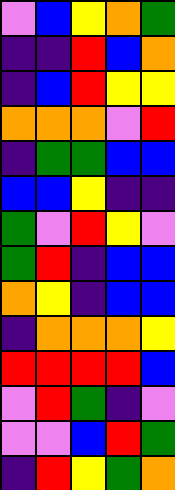[["violet", "blue", "yellow", "orange", "green"], ["indigo", "indigo", "red", "blue", "orange"], ["indigo", "blue", "red", "yellow", "yellow"], ["orange", "orange", "orange", "violet", "red"], ["indigo", "green", "green", "blue", "blue"], ["blue", "blue", "yellow", "indigo", "indigo"], ["green", "violet", "red", "yellow", "violet"], ["green", "red", "indigo", "blue", "blue"], ["orange", "yellow", "indigo", "blue", "blue"], ["indigo", "orange", "orange", "orange", "yellow"], ["red", "red", "red", "red", "blue"], ["violet", "red", "green", "indigo", "violet"], ["violet", "violet", "blue", "red", "green"], ["indigo", "red", "yellow", "green", "orange"]]